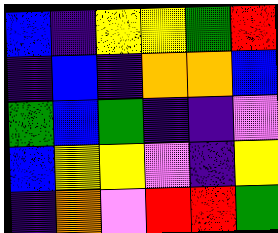[["blue", "indigo", "yellow", "yellow", "green", "red"], ["indigo", "blue", "indigo", "orange", "orange", "blue"], ["green", "blue", "green", "indigo", "indigo", "violet"], ["blue", "yellow", "yellow", "violet", "indigo", "yellow"], ["indigo", "orange", "violet", "red", "red", "green"]]